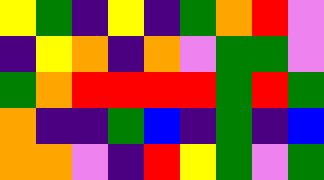[["yellow", "green", "indigo", "yellow", "indigo", "green", "orange", "red", "violet"], ["indigo", "yellow", "orange", "indigo", "orange", "violet", "green", "green", "violet"], ["green", "orange", "red", "red", "red", "red", "green", "red", "green"], ["orange", "indigo", "indigo", "green", "blue", "indigo", "green", "indigo", "blue"], ["orange", "orange", "violet", "indigo", "red", "yellow", "green", "violet", "green"]]